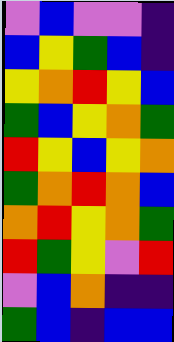[["violet", "blue", "violet", "violet", "indigo"], ["blue", "yellow", "green", "blue", "indigo"], ["yellow", "orange", "red", "yellow", "blue"], ["green", "blue", "yellow", "orange", "green"], ["red", "yellow", "blue", "yellow", "orange"], ["green", "orange", "red", "orange", "blue"], ["orange", "red", "yellow", "orange", "green"], ["red", "green", "yellow", "violet", "red"], ["violet", "blue", "orange", "indigo", "indigo"], ["green", "blue", "indigo", "blue", "blue"]]